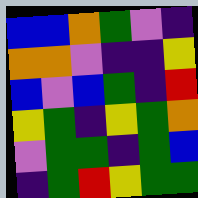[["blue", "blue", "orange", "green", "violet", "indigo"], ["orange", "orange", "violet", "indigo", "indigo", "yellow"], ["blue", "violet", "blue", "green", "indigo", "red"], ["yellow", "green", "indigo", "yellow", "green", "orange"], ["violet", "green", "green", "indigo", "green", "blue"], ["indigo", "green", "red", "yellow", "green", "green"]]